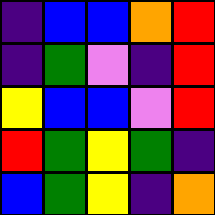[["indigo", "blue", "blue", "orange", "red"], ["indigo", "green", "violet", "indigo", "red"], ["yellow", "blue", "blue", "violet", "red"], ["red", "green", "yellow", "green", "indigo"], ["blue", "green", "yellow", "indigo", "orange"]]